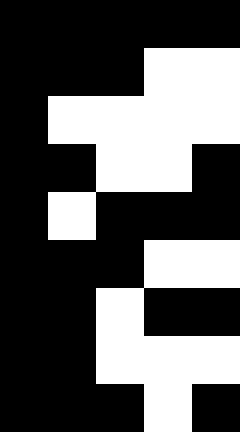[["black", "black", "black", "black", "black"], ["black", "black", "black", "white", "white"], ["black", "white", "white", "white", "white"], ["black", "black", "white", "white", "black"], ["black", "white", "black", "black", "black"], ["black", "black", "black", "white", "white"], ["black", "black", "white", "black", "black"], ["black", "black", "white", "white", "white"], ["black", "black", "black", "white", "black"]]